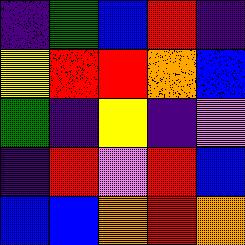[["indigo", "green", "blue", "red", "indigo"], ["yellow", "red", "red", "orange", "blue"], ["green", "indigo", "yellow", "indigo", "violet"], ["indigo", "red", "violet", "red", "blue"], ["blue", "blue", "orange", "red", "orange"]]